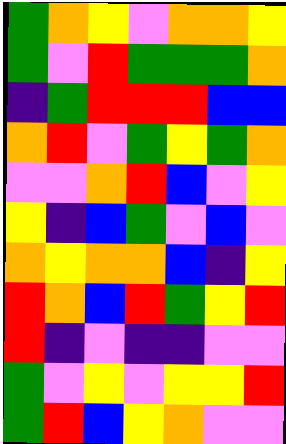[["green", "orange", "yellow", "violet", "orange", "orange", "yellow"], ["green", "violet", "red", "green", "green", "green", "orange"], ["indigo", "green", "red", "red", "red", "blue", "blue"], ["orange", "red", "violet", "green", "yellow", "green", "orange"], ["violet", "violet", "orange", "red", "blue", "violet", "yellow"], ["yellow", "indigo", "blue", "green", "violet", "blue", "violet"], ["orange", "yellow", "orange", "orange", "blue", "indigo", "yellow"], ["red", "orange", "blue", "red", "green", "yellow", "red"], ["red", "indigo", "violet", "indigo", "indigo", "violet", "violet"], ["green", "violet", "yellow", "violet", "yellow", "yellow", "red"], ["green", "red", "blue", "yellow", "orange", "violet", "violet"]]